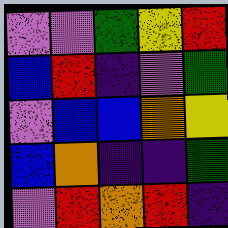[["violet", "violet", "green", "yellow", "red"], ["blue", "red", "indigo", "violet", "green"], ["violet", "blue", "blue", "orange", "yellow"], ["blue", "orange", "indigo", "indigo", "green"], ["violet", "red", "orange", "red", "indigo"]]